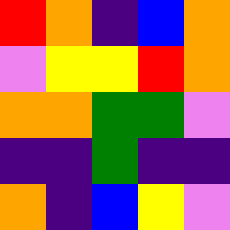[["red", "orange", "indigo", "blue", "orange"], ["violet", "yellow", "yellow", "red", "orange"], ["orange", "orange", "green", "green", "violet"], ["indigo", "indigo", "green", "indigo", "indigo"], ["orange", "indigo", "blue", "yellow", "violet"]]